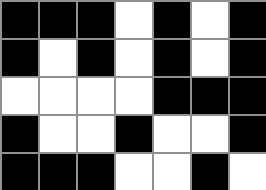[["black", "black", "black", "white", "black", "white", "black"], ["black", "white", "black", "white", "black", "white", "black"], ["white", "white", "white", "white", "black", "black", "black"], ["black", "white", "white", "black", "white", "white", "black"], ["black", "black", "black", "white", "white", "black", "white"]]